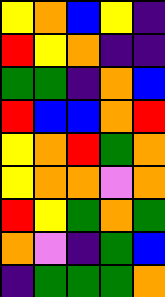[["yellow", "orange", "blue", "yellow", "indigo"], ["red", "yellow", "orange", "indigo", "indigo"], ["green", "green", "indigo", "orange", "blue"], ["red", "blue", "blue", "orange", "red"], ["yellow", "orange", "red", "green", "orange"], ["yellow", "orange", "orange", "violet", "orange"], ["red", "yellow", "green", "orange", "green"], ["orange", "violet", "indigo", "green", "blue"], ["indigo", "green", "green", "green", "orange"]]